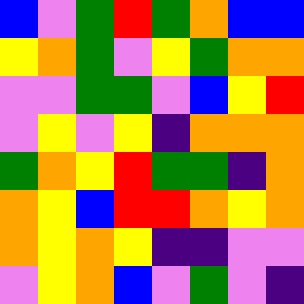[["blue", "violet", "green", "red", "green", "orange", "blue", "blue"], ["yellow", "orange", "green", "violet", "yellow", "green", "orange", "orange"], ["violet", "violet", "green", "green", "violet", "blue", "yellow", "red"], ["violet", "yellow", "violet", "yellow", "indigo", "orange", "orange", "orange"], ["green", "orange", "yellow", "red", "green", "green", "indigo", "orange"], ["orange", "yellow", "blue", "red", "red", "orange", "yellow", "orange"], ["orange", "yellow", "orange", "yellow", "indigo", "indigo", "violet", "violet"], ["violet", "yellow", "orange", "blue", "violet", "green", "violet", "indigo"]]